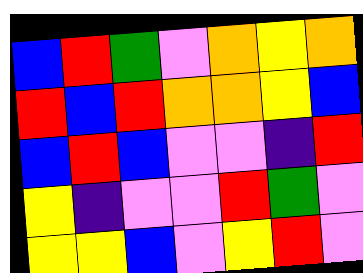[["blue", "red", "green", "violet", "orange", "yellow", "orange"], ["red", "blue", "red", "orange", "orange", "yellow", "blue"], ["blue", "red", "blue", "violet", "violet", "indigo", "red"], ["yellow", "indigo", "violet", "violet", "red", "green", "violet"], ["yellow", "yellow", "blue", "violet", "yellow", "red", "violet"]]